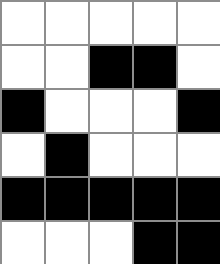[["white", "white", "white", "white", "white"], ["white", "white", "black", "black", "white"], ["black", "white", "white", "white", "black"], ["white", "black", "white", "white", "white"], ["black", "black", "black", "black", "black"], ["white", "white", "white", "black", "black"]]